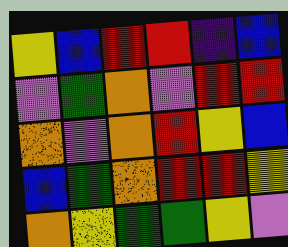[["yellow", "blue", "red", "red", "indigo", "blue"], ["violet", "green", "orange", "violet", "red", "red"], ["orange", "violet", "orange", "red", "yellow", "blue"], ["blue", "green", "orange", "red", "red", "yellow"], ["orange", "yellow", "green", "green", "yellow", "violet"]]